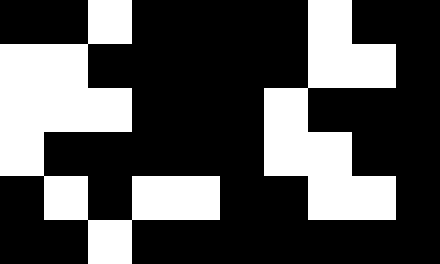[["black", "black", "white", "black", "black", "black", "black", "white", "black", "black"], ["white", "white", "black", "black", "black", "black", "black", "white", "white", "black"], ["white", "white", "white", "black", "black", "black", "white", "black", "black", "black"], ["white", "black", "black", "black", "black", "black", "white", "white", "black", "black"], ["black", "white", "black", "white", "white", "black", "black", "white", "white", "black"], ["black", "black", "white", "black", "black", "black", "black", "black", "black", "black"]]